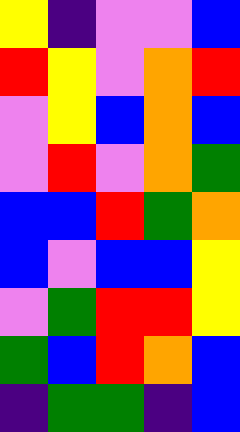[["yellow", "indigo", "violet", "violet", "blue"], ["red", "yellow", "violet", "orange", "red"], ["violet", "yellow", "blue", "orange", "blue"], ["violet", "red", "violet", "orange", "green"], ["blue", "blue", "red", "green", "orange"], ["blue", "violet", "blue", "blue", "yellow"], ["violet", "green", "red", "red", "yellow"], ["green", "blue", "red", "orange", "blue"], ["indigo", "green", "green", "indigo", "blue"]]